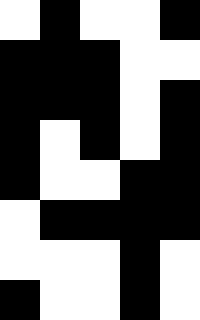[["white", "black", "white", "white", "black"], ["black", "black", "black", "white", "white"], ["black", "black", "black", "white", "black"], ["black", "white", "black", "white", "black"], ["black", "white", "white", "black", "black"], ["white", "black", "black", "black", "black"], ["white", "white", "white", "black", "white"], ["black", "white", "white", "black", "white"]]